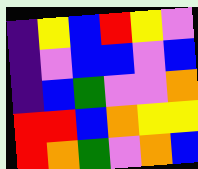[["indigo", "yellow", "blue", "red", "yellow", "violet"], ["indigo", "violet", "blue", "blue", "violet", "blue"], ["indigo", "blue", "green", "violet", "violet", "orange"], ["red", "red", "blue", "orange", "yellow", "yellow"], ["red", "orange", "green", "violet", "orange", "blue"]]